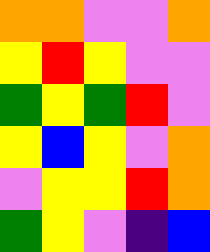[["orange", "orange", "violet", "violet", "orange"], ["yellow", "red", "yellow", "violet", "violet"], ["green", "yellow", "green", "red", "violet"], ["yellow", "blue", "yellow", "violet", "orange"], ["violet", "yellow", "yellow", "red", "orange"], ["green", "yellow", "violet", "indigo", "blue"]]